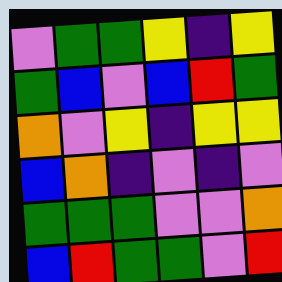[["violet", "green", "green", "yellow", "indigo", "yellow"], ["green", "blue", "violet", "blue", "red", "green"], ["orange", "violet", "yellow", "indigo", "yellow", "yellow"], ["blue", "orange", "indigo", "violet", "indigo", "violet"], ["green", "green", "green", "violet", "violet", "orange"], ["blue", "red", "green", "green", "violet", "red"]]